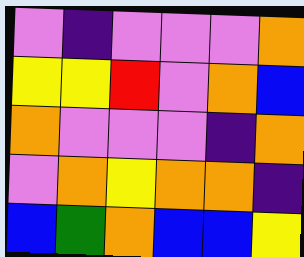[["violet", "indigo", "violet", "violet", "violet", "orange"], ["yellow", "yellow", "red", "violet", "orange", "blue"], ["orange", "violet", "violet", "violet", "indigo", "orange"], ["violet", "orange", "yellow", "orange", "orange", "indigo"], ["blue", "green", "orange", "blue", "blue", "yellow"]]